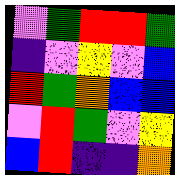[["violet", "green", "red", "red", "green"], ["indigo", "violet", "yellow", "violet", "blue"], ["red", "green", "orange", "blue", "blue"], ["violet", "red", "green", "violet", "yellow"], ["blue", "red", "indigo", "indigo", "orange"]]